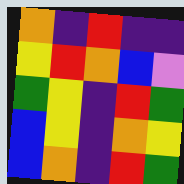[["orange", "indigo", "red", "indigo", "indigo"], ["yellow", "red", "orange", "blue", "violet"], ["green", "yellow", "indigo", "red", "green"], ["blue", "yellow", "indigo", "orange", "yellow"], ["blue", "orange", "indigo", "red", "green"]]